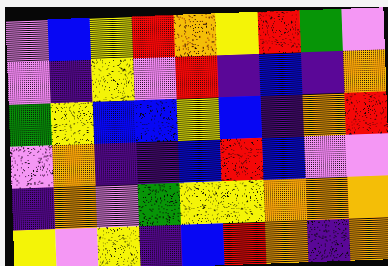[["violet", "blue", "yellow", "red", "orange", "yellow", "red", "green", "violet"], ["violet", "indigo", "yellow", "violet", "red", "indigo", "blue", "indigo", "orange"], ["green", "yellow", "blue", "blue", "yellow", "blue", "indigo", "orange", "red"], ["violet", "orange", "indigo", "indigo", "blue", "red", "blue", "violet", "violet"], ["indigo", "orange", "violet", "green", "yellow", "yellow", "orange", "orange", "orange"], ["yellow", "violet", "yellow", "indigo", "blue", "red", "orange", "indigo", "orange"]]